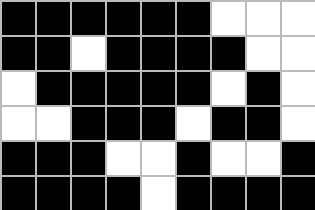[["black", "black", "black", "black", "black", "black", "white", "white", "white"], ["black", "black", "white", "black", "black", "black", "black", "white", "white"], ["white", "black", "black", "black", "black", "black", "white", "black", "white"], ["white", "white", "black", "black", "black", "white", "black", "black", "white"], ["black", "black", "black", "white", "white", "black", "white", "white", "black"], ["black", "black", "black", "black", "white", "black", "black", "black", "black"]]